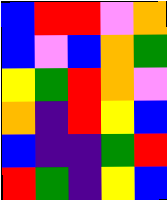[["blue", "red", "red", "violet", "orange"], ["blue", "violet", "blue", "orange", "green"], ["yellow", "green", "red", "orange", "violet"], ["orange", "indigo", "red", "yellow", "blue"], ["blue", "indigo", "indigo", "green", "red"], ["red", "green", "indigo", "yellow", "blue"]]